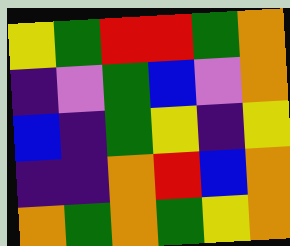[["yellow", "green", "red", "red", "green", "orange"], ["indigo", "violet", "green", "blue", "violet", "orange"], ["blue", "indigo", "green", "yellow", "indigo", "yellow"], ["indigo", "indigo", "orange", "red", "blue", "orange"], ["orange", "green", "orange", "green", "yellow", "orange"]]